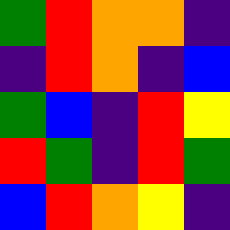[["green", "red", "orange", "orange", "indigo"], ["indigo", "red", "orange", "indigo", "blue"], ["green", "blue", "indigo", "red", "yellow"], ["red", "green", "indigo", "red", "green"], ["blue", "red", "orange", "yellow", "indigo"]]